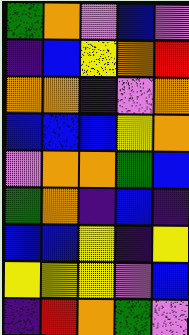[["green", "orange", "violet", "blue", "violet"], ["indigo", "blue", "yellow", "orange", "red"], ["orange", "orange", "indigo", "violet", "orange"], ["blue", "blue", "blue", "yellow", "orange"], ["violet", "orange", "orange", "green", "blue"], ["green", "orange", "indigo", "blue", "indigo"], ["blue", "blue", "yellow", "indigo", "yellow"], ["yellow", "yellow", "yellow", "violet", "blue"], ["indigo", "red", "orange", "green", "violet"]]